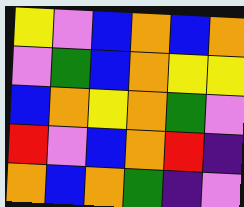[["yellow", "violet", "blue", "orange", "blue", "orange"], ["violet", "green", "blue", "orange", "yellow", "yellow"], ["blue", "orange", "yellow", "orange", "green", "violet"], ["red", "violet", "blue", "orange", "red", "indigo"], ["orange", "blue", "orange", "green", "indigo", "violet"]]